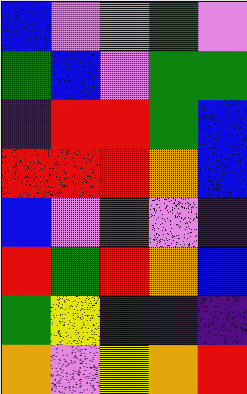[["blue", "violet", "violet", "green", "violet"], ["green", "blue", "violet", "green", "green"], ["indigo", "red", "red", "green", "blue"], ["red", "red", "red", "orange", "blue"], ["blue", "violet", "red", "violet", "indigo"], ["red", "green", "red", "orange", "blue"], ["green", "yellow", "indigo", "indigo", "indigo"], ["orange", "violet", "yellow", "orange", "red"]]